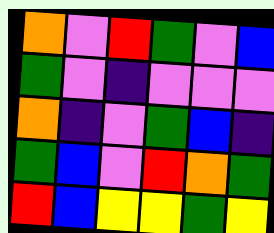[["orange", "violet", "red", "green", "violet", "blue"], ["green", "violet", "indigo", "violet", "violet", "violet"], ["orange", "indigo", "violet", "green", "blue", "indigo"], ["green", "blue", "violet", "red", "orange", "green"], ["red", "blue", "yellow", "yellow", "green", "yellow"]]